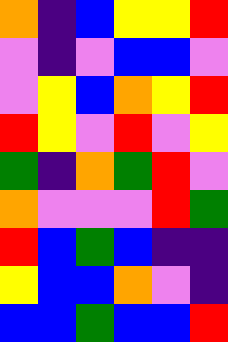[["orange", "indigo", "blue", "yellow", "yellow", "red"], ["violet", "indigo", "violet", "blue", "blue", "violet"], ["violet", "yellow", "blue", "orange", "yellow", "red"], ["red", "yellow", "violet", "red", "violet", "yellow"], ["green", "indigo", "orange", "green", "red", "violet"], ["orange", "violet", "violet", "violet", "red", "green"], ["red", "blue", "green", "blue", "indigo", "indigo"], ["yellow", "blue", "blue", "orange", "violet", "indigo"], ["blue", "blue", "green", "blue", "blue", "red"]]